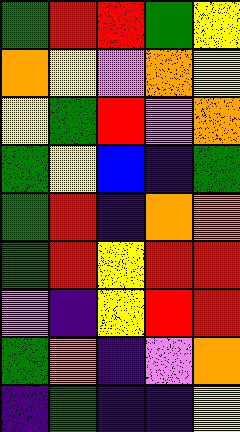[["green", "red", "red", "green", "yellow"], ["orange", "yellow", "violet", "orange", "yellow"], ["yellow", "green", "red", "violet", "orange"], ["green", "yellow", "blue", "indigo", "green"], ["green", "red", "indigo", "orange", "orange"], ["green", "red", "yellow", "red", "red"], ["violet", "indigo", "yellow", "red", "red"], ["green", "orange", "indigo", "violet", "orange"], ["indigo", "green", "indigo", "indigo", "yellow"]]